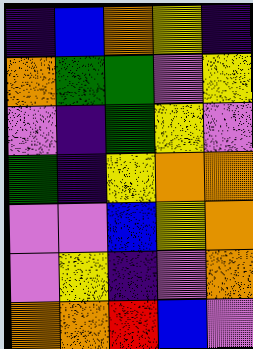[["indigo", "blue", "orange", "yellow", "indigo"], ["orange", "green", "green", "violet", "yellow"], ["violet", "indigo", "green", "yellow", "violet"], ["green", "indigo", "yellow", "orange", "orange"], ["violet", "violet", "blue", "yellow", "orange"], ["violet", "yellow", "indigo", "violet", "orange"], ["orange", "orange", "red", "blue", "violet"]]